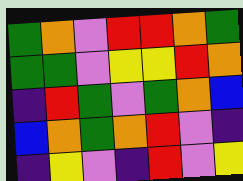[["green", "orange", "violet", "red", "red", "orange", "green"], ["green", "green", "violet", "yellow", "yellow", "red", "orange"], ["indigo", "red", "green", "violet", "green", "orange", "blue"], ["blue", "orange", "green", "orange", "red", "violet", "indigo"], ["indigo", "yellow", "violet", "indigo", "red", "violet", "yellow"]]